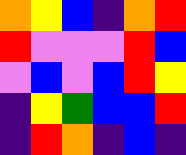[["orange", "yellow", "blue", "indigo", "orange", "red"], ["red", "violet", "violet", "violet", "red", "blue"], ["violet", "blue", "violet", "blue", "red", "yellow"], ["indigo", "yellow", "green", "blue", "blue", "red"], ["indigo", "red", "orange", "indigo", "blue", "indigo"]]